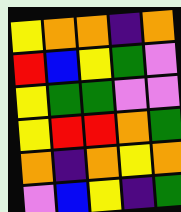[["yellow", "orange", "orange", "indigo", "orange"], ["red", "blue", "yellow", "green", "violet"], ["yellow", "green", "green", "violet", "violet"], ["yellow", "red", "red", "orange", "green"], ["orange", "indigo", "orange", "yellow", "orange"], ["violet", "blue", "yellow", "indigo", "green"]]